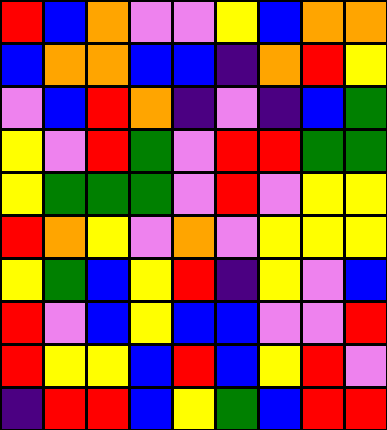[["red", "blue", "orange", "violet", "violet", "yellow", "blue", "orange", "orange"], ["blue", "orange", "orange", "blue", "blue", "indigo", "orange", "red", "yellow"], ["violet", "blue", "red", "orange", "indigo", "violet", "indigo", "blue", "green"], ["yellow", "violet", "red", "green", "violet", "red", "red", "green", "green"], ["yellow", "green", "green", "green", "violet", "red", "violet", "yellow", "yellow"], ["red", "orange", "yellow", "violet", "orange", "violet", "yellow", "yellow", "yellow"], ["yellow", "green", "blue", "yellow", "red", "indigo", "yellow", "violet", "blue"], ["red", "violet", "blue", "yellow", "blue", "blue", "violet", "violet", "red"], ["red", "yellow", "yellow", "blue", "red", "blue", "yellow", "red", "violet"], ["indigo", "red", "red", "blue", "yellow", "green", "blue", "red", "red"]]